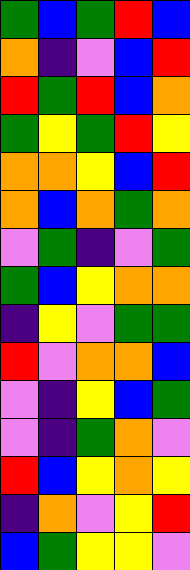[["green", "blue", "green", "red", "blue"], ["orange", "indigo", "violet", "blue", "red"], ["red", "green", "red", "blue", "orange"], ["green", "yellow", "green", "red", "yellow"], ["orange", "orange", "yellow", "blue", "red"], ["orange", "blue", "orange", "green", "orange"], ["violet", "green", "indigo", "violet", "green"], ["green", "blue", "yellow", "orange", "orange"], ["indigo", "yellow", "violet", "green", "green"], ["red", "violet", "orange", "orange", "blue"], ["violet", "indigo", "yellow", "blue", "green"], ["violet", "indigo", "green", "orange", "violet"], ["red", "blue", "yellow", "orange", "yellow"], ["indigo", "orange", "violet", "yellow", "red"], ["blue", "green", "yellow", "yellow", "violet"]]